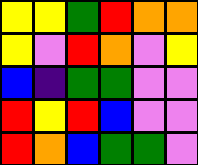[["yellow", "yellow", "green", "red", "orange", "orange"], ["yellow", "violet", "red", "orange", "violet", "yellow"], ["blue", "indigo", "green", "green", "violet", "violet"], ["red", "yellow", "red", "blue", "violet", "violet"], ["red", "orange", "blue", "green", "green", "violet"]]